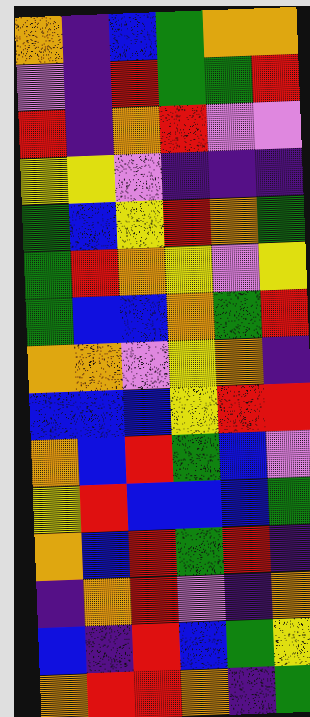[["orange", "indigo", "blue", "green", "orange", "orange"], ["violet", "indigo", "red", "green", "green", "red"], ["red", "indigo", "orange", "red", "violet", "violet"], ["yellow", "yellow", "violet", "indigo", "indigo", "indigo"], ["green", "blue", "yellow", "red", "orange", "green"], ["green", "red", "orange", "yellow", "violet", "yellow"], ["green", "blue", "blue", "orange", "green", "red"], ["orange", "orange", "violet", "yellow", "orange", "indigo"], ["blue", "blue", "blue", "yellow", "red", "red"], ["orange", "blue", "red", "green", "blue", "violet"], ["yellow", "red", "blue", "blue", "blue", "green"], ["orange", "blue", "red", "green", "red", "indigo"], ["indigo", "orange", "red", "violet", "indigo", "orange"], ["blue", "indigo", "red", "blue", "green", "yellow"], ["orange", "red", "red", "orange", "indigo", "green"]]